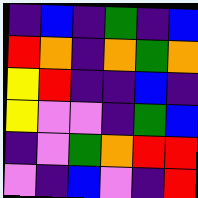[["indigo", "blue", "indigo", "green", "indigo", "blue"], ["red", "orange", "indigo", "orange", "green", "orange"], ["yellow", "red", "indigo", "indigo", "blue", "indigo"], ["yellow", "violet", "violet", "indigo", "green", "blue"], ["indigo", "violet", "green", "orange", "red", "red"], ["violet", "indigo", "blue", "violet", "indigo", "red"]]